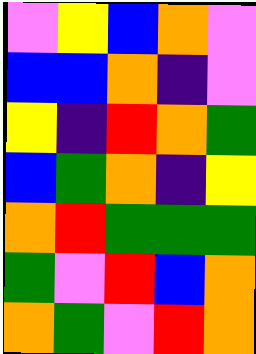[["violet", "yellow", "blue", "orange", "violet"], ["blue", "blue", "orange", "indigo", "violet"], ["yellow", "indigo", "red", "orange", "green"], ["blue", "green", "orange", "indigo", "yellow"], ["orange", "red", "green", "green", "green"], ["green", "violet", "red", "blue", "orange"], ["orange", "green", "violet", "red", "orange"]]